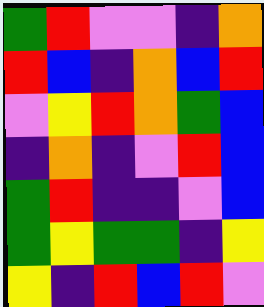[["green", "red", "violet", "violet", "indigo", "orange"], ["red", "blue", "indigo", "orange", "blue", "red"], ["violet", "yellow", "red", "orange", "green", "blue"], ["indigo", "orange", "indigo", "violet", "red", "blue"], ["green", "red", "indigo", "indigo", "violet", "blue"], ["green", "yellow", "green", "green", "indigo", "yellow"], ["yellow", "indigo", "red", "blue", "red", "violet"]]